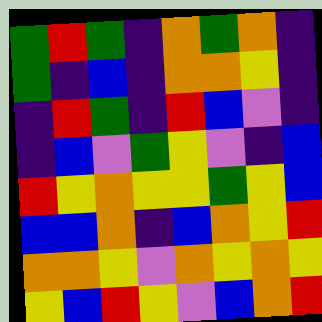[["green", "red", "green", "indigo", "orange", "green", "orange", "indigo"], ["green", "indigo", "blue", "indigo", "orange", "orange", "yellow", "indigo"], ["indigo", "red", "green", "indigo", "red", "blue", "violet", "indigo"], ["indigo", "blue", "violet", "green", "yellow", "violet", "indigo", "blue"], ["red", "yellow", "orange", "yellow", "yellow", "green", "yellow", "blue"], ["blue", "blue", "orange", "indigo", "blue", "orange", "yellow", "red"], ["orange", "orange", "yellow", "violet", "orange", "yellow", "orange", "yellow"], ["yellow", "blue", "red", "yellow", "violet", "blue", "orange", "red"]]